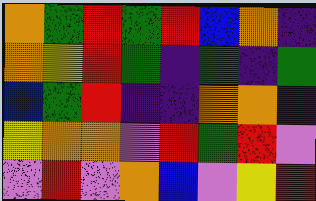[["orange", "green", "red", "green", "red", "blue", "orange", "indigo"], ["orange", "yellow", "red", "green", "indigo", "green", "indigo", "green"], ["blue", "green", "red", "indigo", "indigo", "orange", "orange", "indigo"], ["yellow", "orange", "orange", "violet", "red", "green", "red", "violet"], ["violet", "red", "violet", "orange", "blue", "violet", "yellow", "red"]]